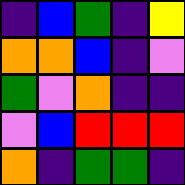[["indigo", "blue", "green", "indigo", "yellow"], ["orange", "orange", "blue", "indigo", "violet"], ["green", "violet", "orange", "indigo", "indigo"], ["violet", "blue", "red", "red", "red"], ["orange", "indigo", "green", "green", "indigo"]]